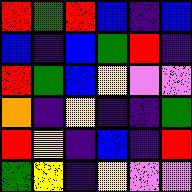[["red", "green", "red", "blue", "indigo", "blue"], ["blue", "indigo", "blue", "green", "red", "indigo"], ["red", "green", "blue", "yellow", "violet", "violet"], ["orange", "indigo", "yellow", "indigo", "indigo", "green"], ["red", "yellow", "indigo", "blue", "indigo", "red"], ["green", "yellow", "indigo", "yellow", "violet", "violet"]]